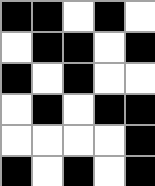[["black", "black", "white", "black", "white"], ["white", "black", "black", "white", "black"], ["black", "white", "black", "white", "white"], ["white", "black", "white", "black", "black"], ["white", "white", "white", "white", "black"], ["black", "white", "black", "white", "black"]]